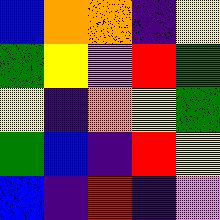[["blue", "orange", "orange", "indigo", "yellow"], ["green", "yellow", "violet", "red", "green"], ["yellow", "indigo", "orange", "yellow", "green"], ["green", "blue", "indigo", "red", "yellow"], ["blue", "indigo", "red", "indigo", "violet"]]